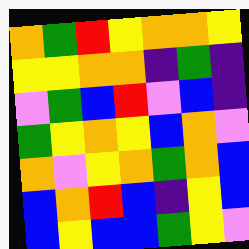[["orange", "green", "red", "yellow", "orange", "orange", "yellow"], ["yellow", "yellow", "orange", "orange", "indigo", "green", "indigo"], ["violet", "green", "blue", "red", "violet", "blue", "indigo"], ["green", "yellow", "orange", "yellow", "blue", "orange", "violet"], ["orange", "violet", "yellow", "orange", "green", "orange", "blue"], ["blue", "orange", "red", "blue", "indigo", "yellow", "blue"], ["blue", "yellow", "blue", "blue", "green", "yellow", "violet"]]